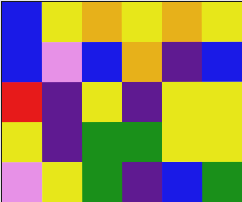[["blue", "yellow", "orange", "yellow", "orange", "yellow"], ["blue", "violet", "blue", "orange", "indigo", "blue"], ["red", "indigo", "yellow", "indigo", "yellow", "yellow"], ["yellow", "indigo", "green", "green", "yellow", "yellow"], ["violet", "yellow", "green", "indigo", "blue", "green"]]